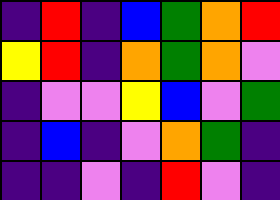[["indigo", "red", "indigo", "blue", "green", "orange", "red"], ["yellow", "red", "indigo", "orange", "green", "orange", "violet"], ["indigo", "violet", "violet", "yellow", "blue", "violet", "green"], ["indigo", "blue", "indigo", "violet", "orange", "green", "indigo"], ["indigo", "indigo", "violet", "indigo", "red", "violet", "indigo"]]